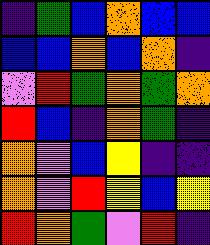[["indigo", "green", "blue", "orange", "blue", "blue"], ["blue", "blue", "orange", "blue", "orange", "indigo"], ["violet", "red", "green", "orange", "green", "orange"], ["red", "blue", "indigo", "orange", "green", "indigo"], ["orange", "violet", "blue", "yellow", "indigo", "indigo"], ["orange", "violet", "red", "yellow", "blue", "yellow"], ["red", "orange", "green", "violet", "red", "indigo"]]